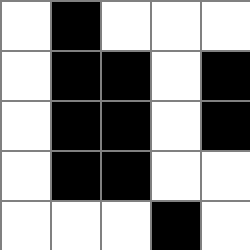[["white", "black", "white", "white", "white"], ["white", "black", "black", "white", "black"], ["white", "black", "black", "white", "black"], ["white", "black", "black", "white", "white"], ["white", "white", "white", "black", "white"]]